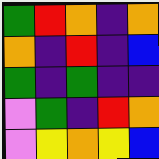[["green", "red", "orange", "indigo", "orange"], ["orange", "indigo", "red", "indigo", "blue"], ["green", "indigo", "green", "indigo", "indigo"], ["violet", "green", "indigo", "red", "orange"], ["violet", "yellow", "orange", "yellow", "blue"]]